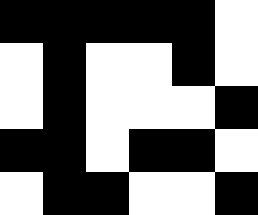[["black", "black", "black", "black", "black", "white"], ["white", "black", "white", "white", "black", "white"], ["white", "black", "white", "white", "white", "black"], ["black", "black", "white", "black", "black", "white"], ["white", "black", "black", "white", "white", "black"]]